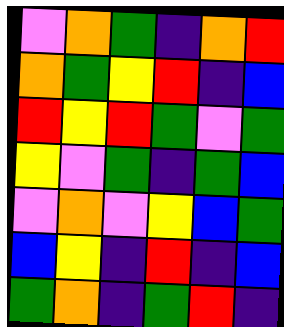[["violet", "orange", "green", "indigo", "orange", "red"], ["orange", "green", "yellow", "red", "indigo", "blue"], ["red", "yellow", "red", "green", "violet", "green"], ["yellow", "violet", "green", "indigo", "green", "blue"], ["violet", "orange", "violet", "yellow", "blue", "green"], ["blue", "yellow", "indigo", "red", "indigo", "blue"], ["green", "orange", "indigo", "green", "red", "indigo"]]